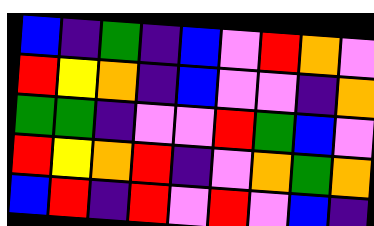[["blue", "indigo", "green", "indigo", "blue", "violet", "red", "orange", "violet"], ["red", "yellow", "orange", "indigo", "blue", "violet", "violet", "indigo", "orange"], ["green", "green", "indigo", "violet", "violet", "red", "green", "blue", "violet"], ["red", "yellow", "orange", "red", "indigo", "violet", "orange", "green", "orange"], ["blue", "red", "indigo", "red", "violet", "red", "violet", "blue", "indigo"]]